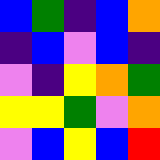[["blue", "green", "indigo", "blue", "orange"], ["indigo", "blue", "violet", "blue", "indigo"], ["violet", "indigo", "yellow", "orange", "green"], ["yellow", "yellow", "green", "violet", "orange"], ["violet", "blue", "yellow", "blue", "red"]]